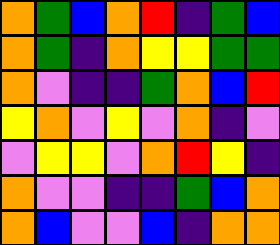[["orange", "green", "blue", "orange", "red", "indigo", "green", "blue"], ["orange", "green", "indigo", "orange", "yellow", "yellow", "green", "green"], ["orange", "violet", "indigo", "indigo", "green", "orange", "blue", "red"], ["yellow", "orange", "violet", "yellow", "violet", "orange", "indigo", "violet"], ["violet", "yellow", "yellow", "violet", "orange", "red", "yellow", "indigo"], ["orange", "violet", "violet", "indigo", "indigo", "green", "blue", "orange"], ["orange", "blue", "violet", "violet", "blue", "indigo", "orange", "orange"]]